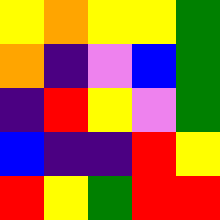[["yellow", "orange", "yellow", "yellow", "green"], ["orange", "indigo", "violet", "blue", "green"], ["indigo", "red", "yellow", "violet", "green"], ["blue", "indigo", "indigo", "red", "yellow"], ["red", "yellow", "green", "red", "red"]]